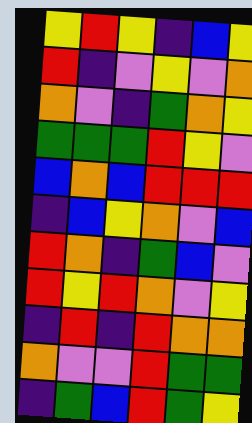[["yellow", "red", "yellow", "indigo", "blue", "yellow"], ["red", "indigo", "violet", "yellow", "violet", "orange"], ["orange", "violet", "indigo", "green", "orange", "yellow"], ["green", "green", "green", "red", "yellow", "violet"], ["blue", "orange", "blue", "red", "red", "red"], ["indigo", "blue", "yellow", "orange", "violet", "blue"], ["red", "orange", "indigo", "green", "blue", "violet"], ["red", "yellow", "red", "orange", "violet", "yellow"], ["indigo", "red", "indigo", "red", "orange", "orange"], ["orange", "violet", "violet", "red", "green", "green"], ["indigo", "green", "blue", "red", "green", "yellow"]]